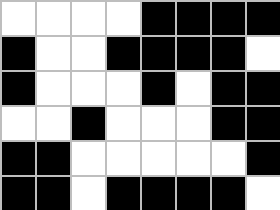[["white", "white", "white", "white", "black", "black", "black", "black"], ["black", "white", "white", "black", "black", "black", "black", "white"], ["black", "white", "white", "white", "black", "white", "black", "black"], ["white", "white", "black", "white", "white", "white", "black", "black"], ["black", "black", "white", "white", "white", "white", "white", "black"], ["black", "black", "white", "black", "black", "black", "black", "white"]]